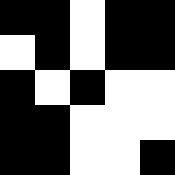[["black", "black", "white", "black", "black"], ["white", "black", "white", "black", "black"], ["black", "white", "black", "white", "white"], ["black", "black", "white", "white", "white"], ["black", "black", "white", "white", "black"]]